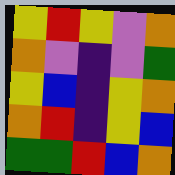[["yellow", "red", "yellow", "violet", "orange"], ["orange", "violet", "indigo", "violet", "green"], ["yellow", "blue", "indigo", "yellow", "orange"], ["orange", "red", "indigo", "yellow", "blue"], ["green", "green", "red", "blue", "orange"]]